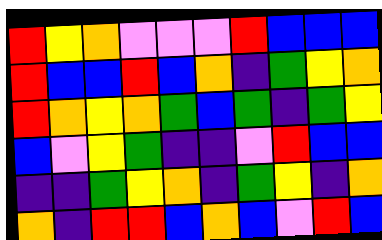[["red", "yellow", "orange", "violet", "violet", "violet", "red", "blue", "blue", "blue"], ["red", "blue", "blue", "red", "blue", "orange", "indigo", "green", "yellow", "orange"], ["red", "orange", "yellow", "orange", "green", "blue", "green", "indigo", "green", "yellow"], ["blue", "violet", "yellow", "green", "indigo", "indigo", "violet", "red", "blue", "blue"], ["indigo", "indigo", "green", "yellow", "orange", "indigo", "green", "yellow", "indigo", "orange"], ["orange", "indigo", "red", "red", "blue", "orange", "blue", "violet", "red", "blue"]]